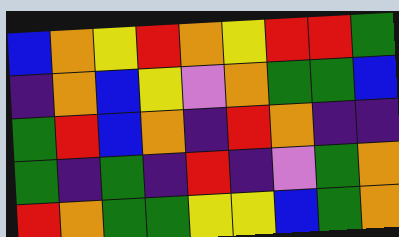[["blue", "orange", "yellow", "red", "orange", "yellow", "red", "red", "green"], ["indigo", "orange", "blue", "yellow", "violet", "orange", "green", "green", "blue"], ["green", "red", "blue", "orange", "indigo", "red", "orange", "indigo", "indigo"], ["green", "indigo", "green", "indigo", "red", "indigo", "violet", "green", "orange"], ["red", "orange", "green", "green", "yellow", "yellow", "blue", "green", "orange"]]